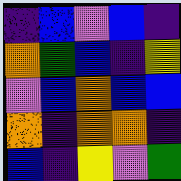[["indigo", "blue", "violet", "blue", "indigo"], ["orange", "green", "blue", "indigo", "yellow"], ["violet", "blue", "orange", "blue", "blue"], ["orange", "indigo", "orange", "orange", "indigo"], ["blue", "indigo", "yellow", "violet", "green"]]